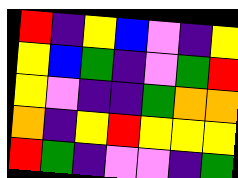[["red", "indigo", "yellow", "blue", "violet", "indigo", "yellow"], ["yellow", "blue", "green", "indigo", "violet", "green", "red"], ["yellow", "violet", "indigo", "indigo", "green", "orange", "orange"], ["orange", "indigo", "yellow", "red", "yellow", "yellow", "yellow"], ["red", "green", "indigo", "violet", "violet", "indigo", "green"]]